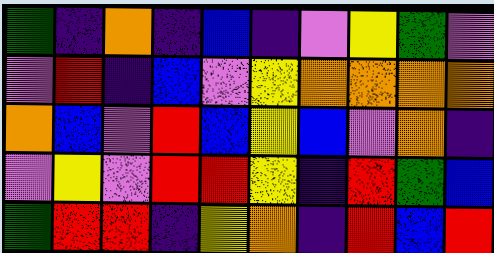[["green", "indigo", "orange", "indigo", "blue", "indigo", "violet", "yellow", "green", "violet"], ["violet", "red", "indigo", "blue", "violet", "yellow", "orange", "orange", "orange", "orange"], ["orange", "blue", "violet", "red", "blue", "yellow", "blue", "violet", "orange", "indigo"], ["violet", "yellow", "violet", "red", "red", "yellow", "indigo", "red", "green", "blue"], ["green", "red", "red", "indigo", "yellow", "orange", "indigo", "red", "blue", "red"]]